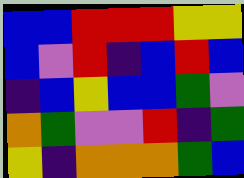[["blue", "blue", "red", "red", "red", "yellow", "yellow"], ["blue", "violet", "red", "indigo", "blue", "red", "blue"], ["indigo", "blue", "yellow", "blue", "blue", "green", "violet"], ["orange", "green", "violet", "violet", "red", "indigo", "green"], ["yellow", "indigo", "orange", "orange", "orange", "green", "blue"]]